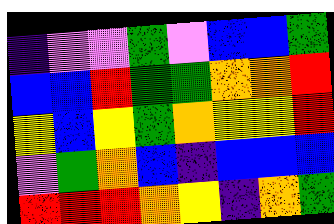[["indigo", "violet", "violet", "green", "violet", "blue", "blue", "green"], ["blue", "blue", "red", "green", "green", "orange", "orange", "red"], ["yellow", "blue", "yellow", "green", "orange", "yellow", "yellow", "red"], ["violet", "green", "orange", "blue", "indigo", "blue", "blue", "blue"], ["red", "red", "red", "orange", "yellow", "indigo", "orange", "green"]]